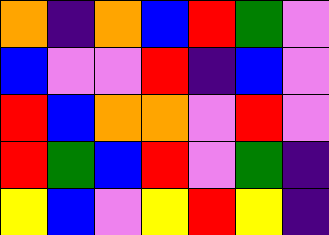[["orange", "indigo", "orange", "blue", "red", "green", "violet"], ["blue", "violet", "violet", "red", "indigo", "blue", "violet"], ["red", "blue", "orange", "orange", "violet", "red", "violet"], ["red", "green", "blue", "red", "violet", "green", "indigo"], ["yellow", "blue", "violet", "yellow", "red", "yellow", "indigo"]]